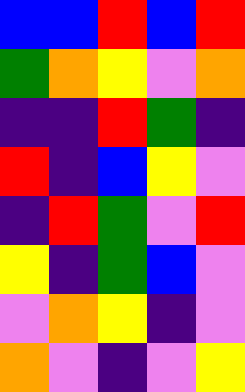[["blue", "blue", "red", "blue", "red"], ["green", "orange", "yellow", "violet", "orange"], ["indigo", "indigo", "red", "green", "indigo"], ["red", "indigo", "blue", "yellow", "violet"], ["indigo", "red", "green", "violet", "red"], ["yellow", "indigo", "green", "blue", "violet"], ["violet", "orange", "yellow", "indigo", "violet"], ["orange", "violet", "indigo", "violet", "yellow"]]